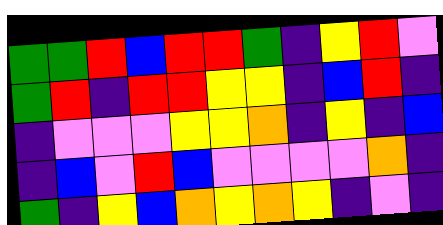[["green", "green", "red", "blue", "red", "red", "green", "indigo", "yellow", "red", "violet"], ["green", "red", "indigo", "red", "red", "yellow", "yellow", "indigo", "blue", "red", "indigo"], ["indigo", "violet", "violet", "violet", "yellow", "yellow", "orange", "indigo", "yellow", "indigo", "blue"], ["indigo", "blue", "violet", "red", "blue", "violet", "violet", "violet", "violet", "orange", "indigo"], ["green", "indigo", "yellow", "blue", "orange", "yellow", "orange", "yellow", "indigo", "violet", "indigo"]]